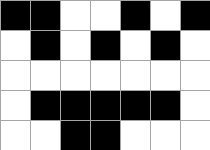[["black", "black", "white", "white", "black", "white", "black"], ["white", "black", "white", "black", "white", "black", "white"], ["white", "white", "white", "white", "white", "white", "white"], ["white", "black", "black", "black", "black", "black", "white"], ["white", "white", "black", "black", "white", "white", "white"]]